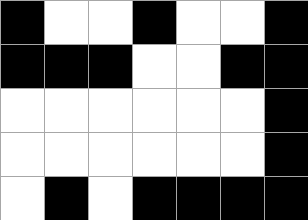[["black", "white", "white", "black", "white", "white", "black"], ["black", "black", "black", "white", "white", "black", "black"], ["white", "white", "white", "white", "white", "white", "black"], ["white", "white", "white", "white", "white", "white", "black"], ["white", "black", "white", "black", "black", "black", "black"]]